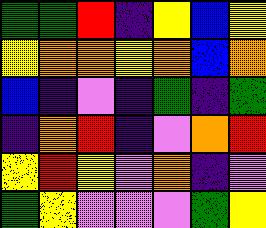[["green", "green", "red", "indigo", "yellow", "blue", "yellow"], ["yellow", "orange", "orange", "yellow", "orange", "blue", "orange"], ["blue", "indigo", "violet", "indigo", "green", "indigo", "green"], ["indigo", "orange", "red", "indigo", "violet", "orange", "red"], ["yellow", "red", "yellow", "violet", "orange", "indigo", "violet"], ["green", "yellow", "violet", "violet", "violet", "green", "yellow"]]